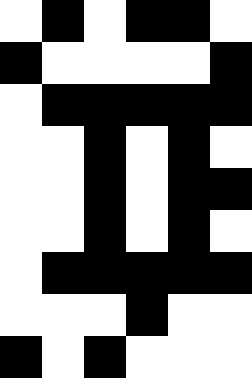[["white", "black", "white", "black", "black", "white"], ["black", "white", "white", "white", "white", "black"], ["white", "black", "black", "black", "black", "black"], ["white", "white", "black", "white", "black", "white"], ["white", "white", "black", "white", "black", "black"], ["white", "white", "black", "white", "black", "white"], ["white", "black", "black", "black", "black", "black"], ["white", "white", "white", "black", "white", "white"], ["black", "white", "black", "white", "white", "white"]]